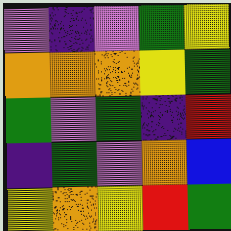[["violet", "indigo", "violet", "green", "yellow"], ["orange", "orange", "orange", "yellow", "green"], ["green", "violet", "green", "indigo", "red"], ["indigo", "green", "violet", "orange", "blue"], ["yellow", "orange", "yellow", "red", "green"]]